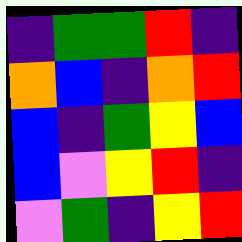[["indigo", "green", "green", "red", "indigo"], ["orange", "blue", "indigo", "orange", "red"], ["blue", "indigo", "green", "yellow", "blue"], ["blue", "violet", "yellow", "red", "indigo"], ["violet", "green", "indigo", "yellow", "red"]]